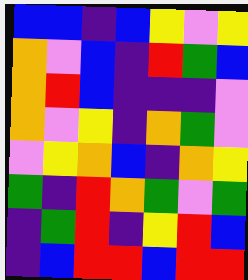[["blue", "blue", "indigo", "blue", "yellow", "violet", "yellow"], ["orange", "violet", "blue", "indigo", "red", "green", "blue"], ["orange", "red", "blue", "indigo", "indigo", "indigo", "violet"], ["orange", "violet", "yellow", "indigo", "orange", "green", "violet"], ["violet", "yellow", "orange", "blue", "indigo", "orange", "yellow"], ["green", "indigo", "red", "orange", "green", "violet", "green"], ["indigo", "green", "red", "indigo", "yellow", "red", "blue"], ["indigo", "blue", "red", "red", "blue", "red", "red"]]